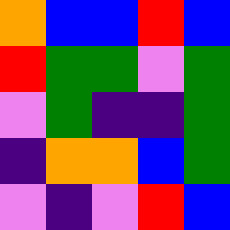[["orange", "blue", "blue", "red", "blue"], ["red", "green", "green", "violet", "green"], ["violet", "green", "indigo", "indigo", "green"], ["indigo", "orange", "orange", "blue", "green"], ["violet", "indigo", "violet", "red", "blue"]]